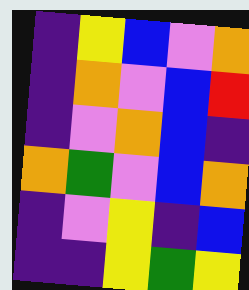[["indigo", "yellow", "blue", "violet", "orange"], ["indigo", "orange", "violet", "blue", "red"], ["indigo", "violet", "orange", "blue", "indigo"], ["orange", "green", "violet", "blue", "orange"], ["indigo", "violet", "yellow", "indigo", "blue"], ["indigo", "indigo", "yellow", "green", "yellow"]]